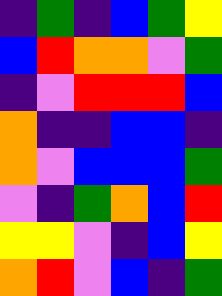[["indigo", "green", "indigo", "blue", "green", "yellow"], ["blue", "red", "orange", "orange", "violet", "green"], ["indigo", "violet", "red", "red", "red", "blue"], ["orange", "indigo", "indigo", "blue", "blue", "indigo"], ["orange", "violet", "blue", "blue", "blue", "green"], ["violet", "indigo", "green", "orange", "blue", "red"], ["yellow", "yellow", "violet", "indigo", "blue", "yellow"], ["orange", "red", "violet", "blue", "indigo", "green"]]